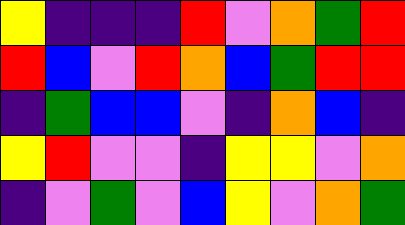[["yellow", "indigo", "indigo", "indigo", "red", "violet", "orange", "green", "red"], ["red", "blue", "violet", "red", "orange", "blue", "green", "red", "red"], ["indigo", "green", "blue", "blue", "violet", "indigo", "orange", "blue", "indigo"], ["yellow", "red", "violet", "violet", "indigo", "yellow", "yellow", "violet", "orange"], ["indigo", "violet", "green", "violet", "blue", "yellow", "violet", "orange", "green"]]